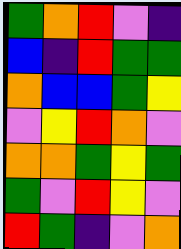[["green", "orange", "red", "violet", "indigo"], ["blue", "indigo", "red", "green", "green"], ["orange", "blue", "blue", "green", "yellow"], ["violet", "yellow", "red", "orange", "violet"], ["orange", "orange", "green", "yellow", "green"], ["green", "violet", "red", "yellow", "violet"], ["red", "green", "indigo", "violet", "orange"]]